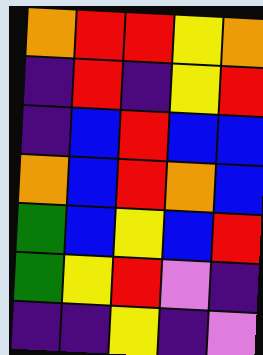[["orange", "red", "red", "yellow", "orange"], ["indigo", "red", "indigo", "yellow", "red"], ["indigo", "blue", "red", "blue", "blue"], ["orange", "blue", "red", "orange", "blue"], ["green", "blue", "yellow", "blue", "red"], ["green", "yellow", "red", "violet", "indigo"], ["indigo", "indigo", "yellow", "indigo", "violet"]]